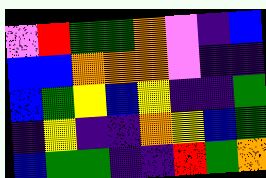[["violet", "red", "green", "green", "orange", "violet", "indigo", "blue"], ["blue", "blue", "orange", "orange", "orange", "violet", "indigo", "indigo"], ["blue", "green", "yellow", "blue", "yellow", "indigo", "indigo", "green"], ["indigo", "yellow", "indigo", "indigo", "orange", "yellow", "blue", "green"], ["blue", "green", "green", "indigo", "indigo", "red", "green", "orange"]]